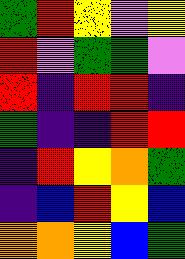[["green", "red", "yellow", "violet", "yellow"], ["red", "violet", "green", "green", "violet"], ["red", "indigo", "red", "red", "indigo"], ["green", "indigo", "indigo", "red", "red"], ["indigo", "red", "yellow", "orange", "green"], ["indigo", "blue", "red", "yellow", "blue"], ["orange", "orange", "yellow", "blue", "green"]]